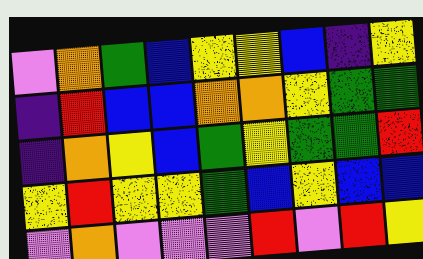[["violet", "orange", "green", "blue", "yellow", "yellow", "blue", "indigo", "yellow"], ["indigo", "red", "blue", "blue", "orange", "orange", "yellow", "green", "green"], ["indigo", "orange", "yellow", "blue", "green", "yellow", "green", "green", "red"], ["yellow", "red", "yellow", "yellow", "green", "blue", "yellow", "blue", "blue"], ["violet", "orange", "violet", "violet", "violet", "red", "violet", "red", "yellow"]]